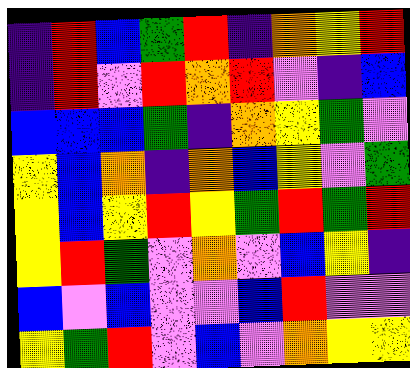[["indigo", "red", "blue", "green", "red", "indigo", "orange", "yellow", "red"], ["indigo", "red", "violet", "red", "orange", "red", "violet", "indigo", "blue"], ["blue", "blue", "blue", "green", "indigo", "orange", "yellow", "green", "violet"], ["yellow", "blue", "orange", "indigo", "orange", "blue", "yellow", "violet", "green"], ["yellow", "blue", "yellow", "red", "yellow", "green", "red", "green", "red"], ["yellow", "red", "green", "violet", "orange", "violet", "blue", "yellow", "indigo"], ["blue", "violet", "blue", "violet", "violet", "blue", "red", "violet", "violet"], ["yellow", "green", "red", "violet", "blue", "violet", "orange", "yellow", "yellow"]]